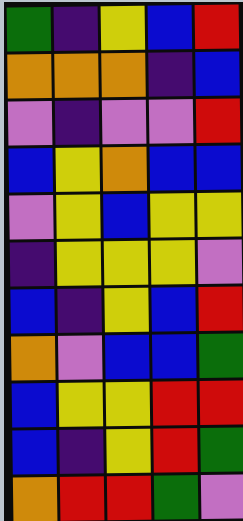[["green", "indigo", "yellow", "blue", "red"], ["orange", "orange", "orange", "indigo", "blue"], ["violet", "indigo", "violet", "violet", "red"], ["blue", "yellow", "orange", "blue", "blue"], ["violet", "yellow", "blue", "yellow", "yellow"], ["indigo", "yellow", "yellow", "yellow", "violet"], ["blue", "indigo", "yellow", "blue", "red"], ["orange", "violet", "blue", "blue", "green"], ["blue", "yellow", "yellow", "red", "red"], ["blue", "indigo", "yellow", "red", "green"], ["orange", "red", "red", "green", "violet"]]